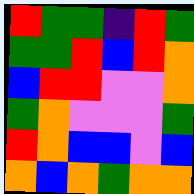[["red", "green", "green", "indigo", "red", "green"], ["green", "green", "red", "blue", "red", "orange"], ["blue", "red", "red", "violet", "violet", "orange"], ["green", "orange", "violet", "violet", "violet", "green"], ["red", "orange", "blue", "blue", "violet", "blue"], ["orange", "blue", "orange", "green", "orange", "orange"]]